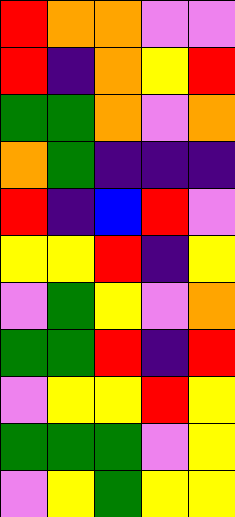[["red", "orange", "orange", "violet", "violet"], ["red", "indigo", "orange", "yellow", "red"], ["green", "green", "orange", "violet", "orange"], ["orange", "green", "indigo", "indigo", "indigo"], ["red", "indigo", "blue", "red", "violet"], ["yellow", "yellow", "red", "indigo", "yellow"], ["violet", "green", "yellow", "violet", "orange"], ["green", "green", "red", "indigo", "red"], ["violet", "yellow", "yellow", "red", "yellow"], ["green", "green", "green", "violet", "yellow"], ["violet", "yellow", "green", "yellow", "yellow"]]